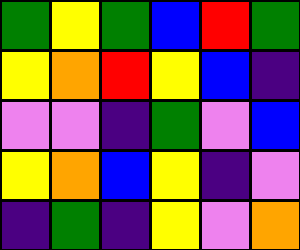[["green", "yellow", "green", "blue", "red", "green"], ["yellow", "orange", "red", "yellow", "blue", "indigo"], ["violet", "violet", "indigo", "green", "violet", "blue"], ["yellow", "orange", "blue", "yellow", "indigo", "violet"], ["indigo", "green", "indigo", "yellow", "violet", "orange"]]